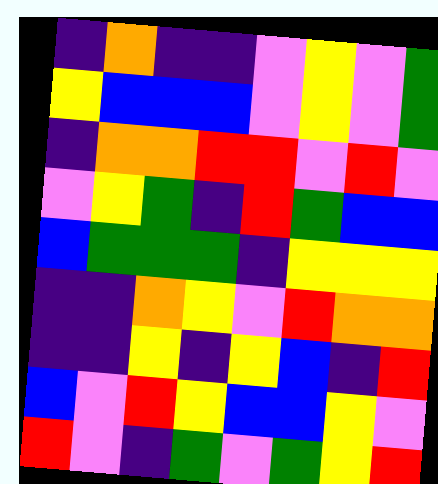[["indigo", "orange", "indigo", "indigo", "violet", "yellow", "violet", "green"], ["yellow", "blue", "blue", "blue", "violet", "yellow", "violet", "green"], ["indigo", "orange", "orange", "red", "red", "violet", "red", "violet"], ["violet", "yellow", "green", "indigo", "red", "green", "blue", "blue"], ["blue", "green", "green", "green", "indigo", "yellow", "yellow", "yellow"], ["indigo", "indigo", "orange", "yellow", "violet", "red", "orange", "orange"], ["indigo", "indigo", "yellow", "indigo", "yellow", "blue", "indigo", "red"], ["blue", "violet", "red", "yellow", "blue", "blue", "yellow", "violet"], ["red", "violet", "indigo", "green", "violet", "green", "yellow", "red"]]